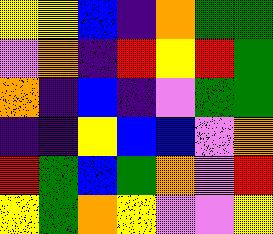[["yellow", "yellow", "blue", "indigo", "orange", "green", "green"], ["violet", "orange", "indigo", "red", "yellow", "red", "green"], ["orange", "indigo", "blue", "indigo", "violet", "green", "green"], ["indigo", "indigo", "yellow", "blue", "blue", "violet", "orange"], ["red", "green", "blue", "green", "orange", "violet", "red"], ["yellow", "green", "orange", "yellow", "violet", "violet", "yellow"]]